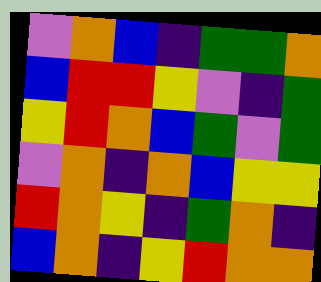[["violet", "orange", "blue", "indigo", "green", "green", "orange"], ["blue", "red", "red", "yellow", "violet", "indigo", "green"], ["yellow", "red", "orange", "blue", "green", "violet", "green"], ["violet", "orange", "indigo", "orange", "blue", "yellow", "yellow"], ["red", "orange", "yellow", "indigo", "green", "orange", "indigo"], ["blue", "orange", "indigo", "yellow", "red", "orange", "orange"]]